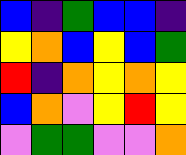[["blue", "indigo", "green", "blue", "blue", "indigo"], ["yellow", "orange", "blue", "yellow", "blue", "green"], ["red", "indigo", "orange", "yellow", "orange", "yellow"], ["blue", "orange", "violet", "yellow", "red", "yellow"], ["violet", "green", "green", "violet", "violet", "orange"]]